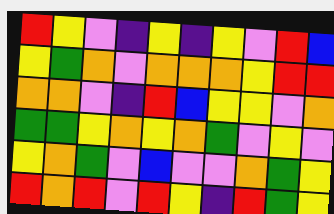[["red", "yellow", "violet", "indigo", "yellow", "indigo", "yellow", "violet", "red", "blue"], ["yellow", "green", "orange", "violet", "orange", "orange", "orange", "yellow", "red", "red"], ["orange", "orange", "violet", "indigo", "red", "blue", "yellow", "yellow", "violet", "orange"], ["green", "green", "yellow", "orange", "yellow", "orange", "green", "violet", "yellow", "violet"], ["yellow", "orange", "green", "violet", "blue", "violet", "violet", "orange", "green", "yellow"], ["red", "orange", "red", "violet", "red", "yellow", "indigo", "red", "green", "yellow"]]